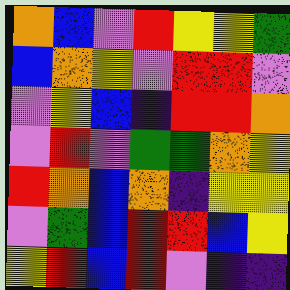[["orange", "blue", "violet", "red", "yellow", "yellow", "green"], ["blue", "orange", "yellow", "violet", "red", "red", "violet"], ["violet", "yellow", "blue", "indigo", "red", "red", "orange"], ["violet", "red", "violet", "green", "green", "orange", "yellow"], ["red", "orange", "blue", "orange", "indigo", "yellow", "yellow"], ["violet", "green", "blue", "red", "red", "blue", "yellow"], ["yellow", "red", "blue", "red", "violet", "indigo", "indigo"]]